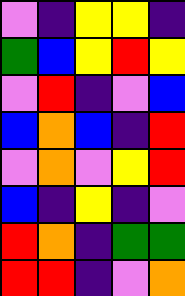[["violet", "indigo", "yellow", "yellow", "indigo"], ["green", "blue", "yellow", "red", "yellow"], ["violet", "red", "indigo", "violet", "blue"], ["blue", "orange", "blue", "indigo", "red"], ["violet", "orange", "violet", "yellow", "red"], ["blue", "indigo", "yellow", "indigo", "violet"], ["red", "orange", "indigo", "green", "green"], ["red", "red", "indigo", "violet", "orange"]]